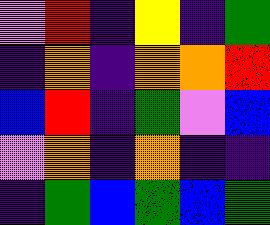[["violet", "red", "indigo", "yellow", "indigo", "green"], ["indigo", "orange", "indigo", "orange", "orange", "red"], ["blue", "red", "indigo", "green", "violet", "blue"], ["violet", "orange", "indigo", "orange", "indigo", "indigo"], ["indigo", "green", "blue", "green", "blue", "green"]]